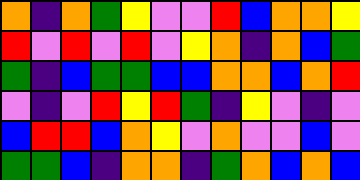[["orange", "indigo", "orange", "green", "yellow", "violet", "violet", "red", "blue", "orange", "orange", "yellow"], ["red", "violet", "red", "violet", "red", "violet", "yellow", "orange", "indigo", "orange", "blue", "green"], ["green", "indigo", "blue", "green", "green", "blue", "blue", "orange", "orange", "blue", "orange", "red"], ["violet", "indigo", "violet", "red", "yellow", "red", "green", "indigo", "yellow", "violet", "indigo", "violet"], ["blue", "red", "red", "blue", "orange", "yellow", "violet", "orange", "violet", "violet", "blue", "violet"], ["green", "green", "blue", "indigo", "orange", "orange", "indigo", "green", "orange", "blue", "orange", "blue"]]